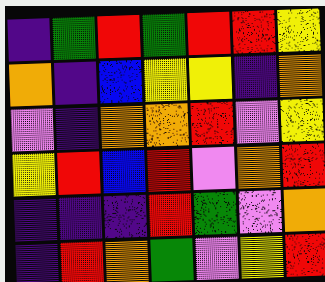[["indigo", "green", "red", "green", "red", "red", "yellow"], ["orange", "indigo", "blue", "yellow", "yellow", "indigo", "orange"], ["violet", "indigo", "orange", "orange", "red", "violet", "yellow"], ["yellow", "red", "blue", "red", "violet", "orange", "red"], ["indigo", "indigo", "indigo", "red", "green", "violet", "orange"], ["indigo", "red", "orange", "green", "violet", "yellow", "red"]]